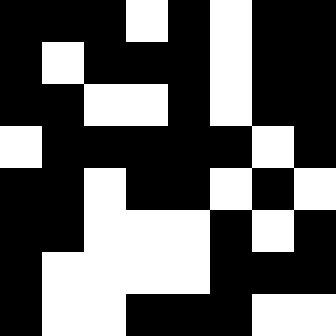[["black", "black", "black", "white", "black", "white", "black", "black"], ["black", "white", "black", "black", "black", "white", "black", "black"], ["black", "black", "white", "white", "black", "white", "black", "black"], ["white", "black", "black", "black", "black", "black", "white", "black"], ["black", "black", "white", "black", "black", "white", "black", "white"], ["black", "black", "white", "white", "white", "black", "white", "black"], ["black", "white", "white", "white", "white", "black", "black", "black"], ["black", "white", "white", "black", "black", "black", "white", "white"]]